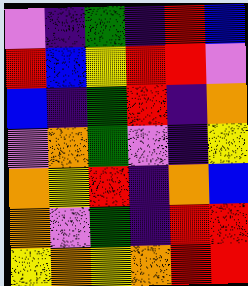[["violet", "indigo", "green", "indigo", "red", "blue"], ["red", "blue", "yellow", "red", "red", "violet"], ["blue", "indigo", "green", "red", "indigo", "orange"], ["violet", "orange", "green", "violet", "indigo", "yellow"], ["orange", "yellow", "red", "indigo", "orange", "blue"], ["orange", "violet", "green", "indigo", "red", "red"], ["yellow", "orange", "yellow", "orange", "red", "red"]]